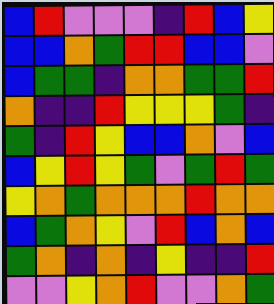[["blue", "red", "violet", "violet", "violet", "indigo", "red", "blue", "yellow"], ["blue", "blue", "orange", "green", "red", "red", "blue", "blue", "violet"], ["blue", "green", "green", "indigo", "orange", "orange", "green", "green", "red"], ["orange", "indigo", "indigo", "red", "yellow", "yellow", "yellow", "green", "indigo"], ["green", "indigo", "red", "yellow", "blue", "blue", "orange", "violet", "blue"], ["blue", "yellow", "red", "yellow", "green", "violet", "green", "red", "green"], ["yellow", "orange", "green", "orange", "orange", "orange", "red", "orange", "orange"], ["blue", "green", "orange", "yellow", "violet", "red", "blue", "orange", "blue"], ["green", "orange", "indigo", "orange", "indigo", "yellow", "indigo", "indigo", "red"], ["violet", "violet", "yellow", "orange", "red", "violet", "violet", "orange", "green"]]